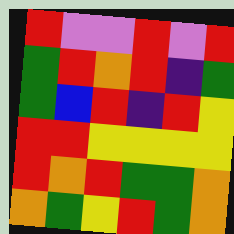[["red", "violet", "violet", "red", "violet", "red"], ["green", "red", "orange", "red", "indigo", "green"], ["green", "blue", "red", "indigo", "red", "yellow"], ["red", "red", "yellow", "yellow", "yellow", "yellow"], ["red", "orange", "red", "green", "green", "orange"], ["orange", "green", "yellow", "red", "green", "orange"]]